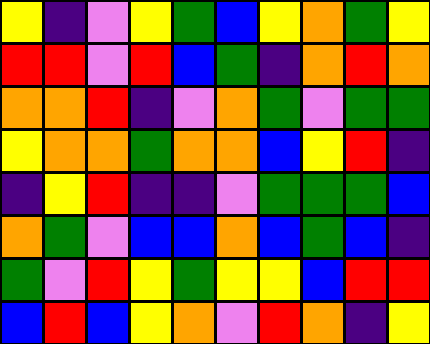[["yellow", "indigo", "violet", "yellow", "green", "blue", "yellow", "orange", "green", "yellow"], ["red", "red", "violet", "red", "blue", "green", "indigo", "orange", "red", "orange"], ["orange", "orange", "red", "indigo", "violet", "orange", "green", "violet", "green", "green"], ["yellow", "orange", "orange", "green", "orange", "orange", "blue", "yellow", "red", "indigo"], ["indigo", "yellow", "red", "indigo", "indigo", "violet", "green", "green", "green", "blue"], ["orange", "green", "violet", "blue", "blue", "orange", "blue", "green", "blue", "indigo"], ["green", "violet", "red", "yellow", "green", "yellow", "yellow", "blue", "red", "red"], ["blue", "red", "blue", "yellow", "orange", "violet", "red", "orange", "indigo", "yellow"]]